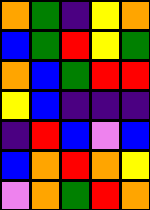[["orange", "green", "indigo", "yellow", "orange"], ["blue", "green", "red", "yellow", "green"], ["orange", "blue", "green", "red", "red"], ["yellow", "blue", "indigo", "indigo", "indigo"], ["indigo", "red", "blue", "violet", "blue"], ["blue", "orange", "red", "orange", "yellow"], ["violet", "orange", "green", "red", "orange"]]